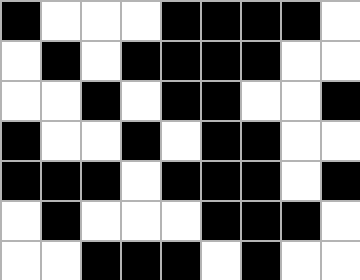[["black", "white", "white", "white", "black", "black", "black", "black", "white"], ["white", "black", "white", "black", "black", "black", "black", "white", "white"], ["white", "white", "black", "white", "black", "black", "white", "white", "black"], ["black", "white", "white", "black", "white", "black", "black", "white", "white"], ["black", "black", "black", "white", "black", "black", "black", "white", "black"], ["white", "black", "white", "white", "white", "black", "black", "black", "white"], ["white", "white", "black", "black", "black", "white", "black", "white", "white"]]